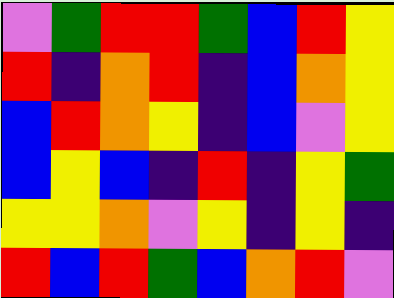[["violet", "green", "red", "red", "green", "blue", "red", "yellow"], ["red", "indigo", "orange", "red", "indigo", "blue", "orange", "yellow"], ["blue", "red", "orange", "yellow", "indigo", "blue", "violet", "yellow"], ["blue", "yellow", "blue", "indigo", "red", "indigo", "yellow", "green"], ["yellow", "yellow", "orange", "violet", "yellow", "indigo", "yellow", "indigo"], ["red", "blue", "red", "green", "blue", "orange", "red", "violet"]]